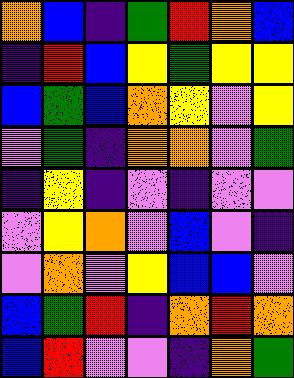[["orange", "blue", "indigo", "green", "red", "orange", "blue"], ["indigo", "red", "blue", "yellow", "green", "yellow", "yellow"], ["blue", "green", "blue", "orange", "yellow", "violet", "yellow"], ["violet", "green", "indigo", "orange", "orange", "violet", "green"], ["indigo", "yellow", "indigo", "violet", "indigo", "violet", "violet"], ["violet", "yellow", "orange", "violet", "blue", "violet", "indigo"], ["violet", "orange", "violet", "yellow", "blue", "blue", "violet"], ["blue", "green", "red", "indigo", "orange", "red", "orange"], ["blue", "red", "violet", "violet", "indigo", "orange", "green"]]